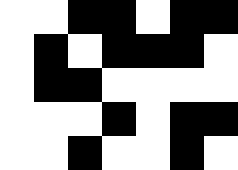[["white", "white", "black", "black", "white", "black", "black"], ["white", "black", "white", "black", "black", "black", "white"], ["white", "black", "black", "white", "white", "white", "white"], ["white", "white", "white", "black", "white", "black", "black"], ["white", "white", "black", "white", "white", "black", "white"]]